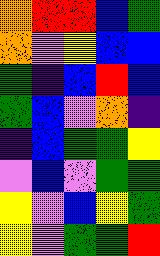[["orange", "red", "red", "blue", "green"], ["orange", "violet", "yellow", "blue", "blue"], ["green", "indigo", "blue", "red", "blue"], ["green", "blue", "violet", "orange", "indigo"], ["indigo", "blue", "green", "green", "yellow"], ["violet", "blue", "violet", "green", "green"], ["yellow", "violet", "blue", "yellow", "green"], ["yellow", "violet", "green", "green", "red"]]